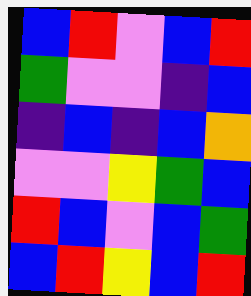[["blue", "red", "violet", "blue", "red"], ["green", "violet", "violet", "indigo", "blue"], ["indigo", "blue", "indigo", "blue", "orange"], ["violet", "violet", "yellow", "green", "blue"], ["red", "blue", "violet", "blue", "green"], ["blue", "red", "yellow", "blue", "red"]]